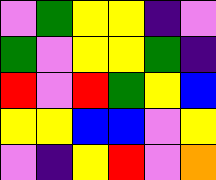[["violet", "green", "yellow", "yellow", "indigo", "violet"], ["green", "violet", "yellow", "yellow", "green", "indigo"], ["red", "violet", "red", "green", "yellow", "blue"], ["yellow", "yellow", "blue", "blue", "violet", "yellow"], ["violet", "indigo", "yellow", "red", "violet", "orange"]]